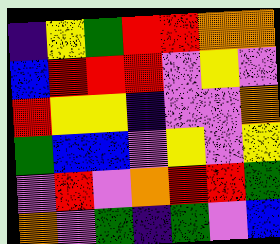[["indigo", "yellow", "green", "red", "red", "orange", "orange"], ["blue", "red", "red", "red", "violet", "yellow", "violet"], ["red", "yellow", "yellow", "indigo", "violet", "violet", "orange"], ["green", "blue", "blue", "violet", "yellow", "violet", "yellow"], ["violet", "red", "violet", "orange", "red", "red", "green"], ["orange", "violet", "green", "indigo", "green", "violet", "blue"]]